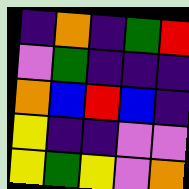[["indigo", "orange", "indigo", "green", "red"], ["violet", "green", "indigo", "indigo", "indigo"], ["orange", "blue", "red", "blue", "indigo"], ["yellow", "indigo", "indigo", "violet", "violet"], ["yellow", "green", "yellow", "violet", "orange"]]